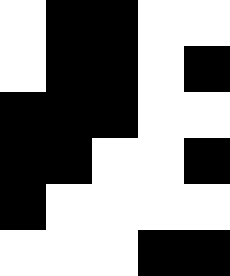[["white", "black", "black", "white", "white"], ["white", "black", "black", "white", "black"], ["black", "black", "black", "white", "white"], ["black", "black", "white", "white", "black"], ["black", "white", "white", "white", "white"], ["white", "white", "white", "black", "black"]]